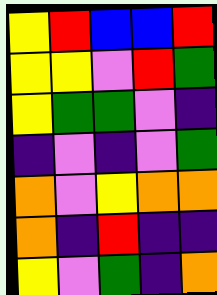[["yellow", "red", "blue", "blue", "red"], ["yellow", "yellow", "violet", "red", "green"], ["yellow", "green", "green", "violet", "indigo"], ["indigo", "violet", "indigo", "violet", "green"], ["orange", "violet", "yellow", "orange", "orange"], ["orange", "indigo", "red", "indigo", "indigo"], ["yellow", "violet", "green", "indigo", "orange"]]